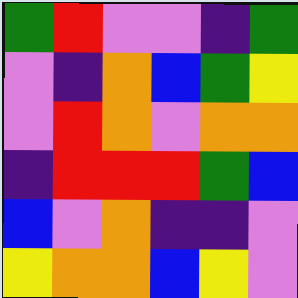[["green", "red", "violet", "violet", "indigo", "green"], ["violet", "indigo", "orange", "blue", "green", "yellow"], ["violet", "red", "orange", "violet", "orange", "orange"], ["indigo", "red", "red", "red", "green", "blue"], ["blue", "violet", "orange", "indigo", "indigo", "violet"], ["yellow", "orange", "orange", "blue", "yellow", "violet"]]